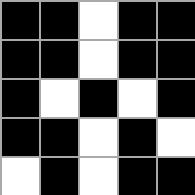[["black", "black", "white", "black", "black"], ["black", "black", "white", "black", "black"], ["black", "white", "black", "white", "black"], ["black", "black", "white", "black", "white"], ["white", "black", "white", "black", "black"]]